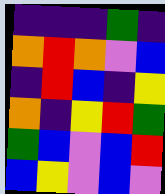[["indigo", "indigo", "indigo", "green", "indigo"], ["orange", "red", "orange", "violet", "blue"], ["indigo", "red", "blue", "indigo", "yellow"], ["orange", "indigo", "yellow", "red", "green"], ["green", "blue", "violet", "blue", "red"], ["blue", "yellow", "violet", "blue", "violet"]]